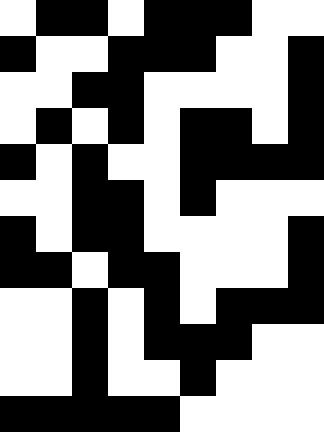[["white", "black", "black", "white", "black", "black", "black", "white", "white"], ["black", "white", "white", "black", "black", "black", "white", "white", "black"], ["white", "white", "black", "black", "white", "white", "white", "white", "black"], ["white", "black", "white", "black", "white", "black", "black", "white", "black"], ["black", "white", "black", "white", "white", "black", "black", "black", "black"], ["white", "white", "black", "black", "white", "black", "white", "white", "white"], ["black", "white", "black", "black", "white", "white", "white", "white", "black"], ["black", "black", "white", "black", "black", "white", "white", "white", "black"], ["white", "white", "black", "white", "black", "white", "black", "black", "black"], ["white", "white", "black", "white", "black", "black", "black", "white", "white"], ["white", "white", "black", "white", "white", "black", "white", "white", "white"], ["black", "black", "black", "black", "black", "white", "white", "white", "white"]]